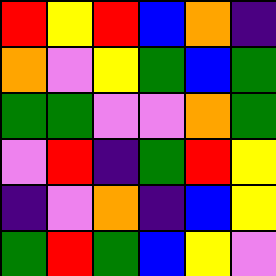[["red", "yellow", "red", "blue", "orange", "indigo"], ["orange", "violet", "yellow", "green", "blue", "green"], ["green", "green", "violet", "violet", "orange", "green"], ["violet", "red", "indigo", "green", "red", "yellow"], ["indigo", "violet", "orange", "indigo", "blue", "yellow"], ["green", "red", "green", "blue", "yellow", "violet"]]